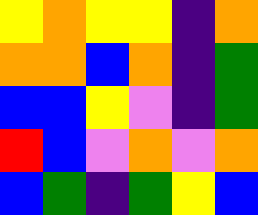[["yellow", "orange", "yellow", "yellow", "indigo", "orange"], ["orange", "orange", "blue", "orange", "indigo", "green"], ["blue", "blue", "yellow", "violet", "indigo", "green"], ["red", "blue", "violet", "orange", "violet", "orange"], ["blue", "green", "indigo", "green", "yellow", "blue"]]